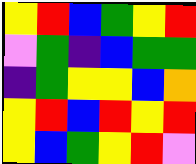[["yellow", "red", "blue", "green", "yellow", "red"], ["violet", "green", "indigo", "blue", "green", "green"], ["indigo", "green", "yellow", "yellow", "blue", "orange"], ["yellow", "red", "blue", "red", "yellow", "red"], ["yellow", "blue", "green", "yellow", "red", "violet"]]